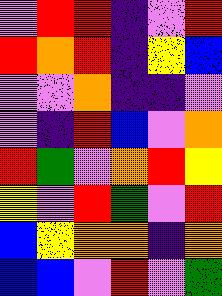[["violet", "red", "red", "indigo", "violet", "red"], ["red", "orange", "red", "indigo", "yellow", "blue"], ["violet", "violet", "orange", "indigo", "indigo", "violet"], ["violet", "indigo", "red", "blue", "violet", "orange"], ["red", "green", "violet", "orange", "red", "yellow"], ["yellow", "violet", "red", "green", "violet", "red"], ["blue", "yellow", "orange", "orange", "indigo", "orange"], ["blue", "blue", "violet", "red", "violet", "green"]]